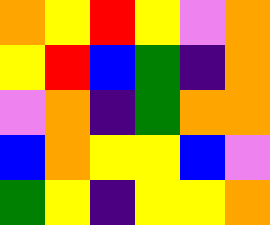[["orange", "yellow", "red", "yellow", "violet", "orange"], ["yellow", "red", "blue", "green", "indigo", "orange"], ["violet", "orange", "indigo", "green", "orange", "orange"], ["blue", "orange", "yellow", "yellow", "blue", "violet"], ["green", "yellow", "indigo", "yellow", "yellow", "orange"]]